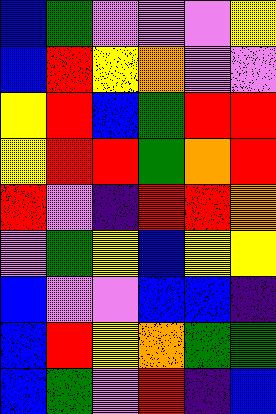[["blue", "green", "violet", "violet", "violet", "yellow"], ["blue", "red", "yellow", "orange", "violet", "violet"], ["yellow", "red", "blue", "green", "red", "red"], ["yellow", "red", "red", "green", "orange", "red"], ["red", "violet", "indigo", "red", "red", "orange"], ["violet", "green", "yellow", "blue", "yellow", "yellow"], ["blue", "violet", "violet", "blue", "blue", "indigo"], ["blue", "red", "yellow", "orange", "green", "green"], ["blue", "green", "violet", "red", "indigo", "blue"]]